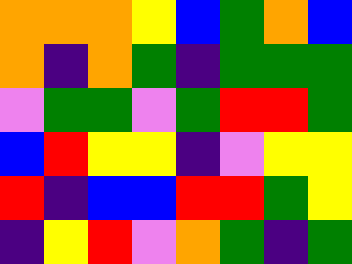[["orange", "orange", "orange", "yellow", "blue", "green", "orange", "blue"], ["orange", "indigo", "orange", "green", "indigo", "green", "green", "green"], ["violet", "green", "green", "violet", "green", "red", "red", "green"], ["blue", "red", "yellow", "yellow", "indigo", "violet", "yellow", "yellow"], ["red", "indigo", "blue", "blue", "red", "red", "green", "yellow"], ["indigo", "yellow", "red", "violet", "orange", "green", "indigo", "green"]]